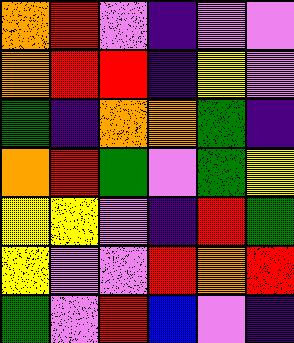[["orange", "red", "violet", "indigo", "violet", "violet"], ["orange", "red", "red", "indigo", "yellow", "violet"], ["green", "indigo", "orange", "orange", "green", "indigo"], ["orange", "red", "green", "violet", "green", "yellow"], ["yellow", "yellow", "violet", "indigo", "red", "green"], ["yellow", "violet", "violet", "red", "orange", "red"], ["green", "violet", "red", "blue", "violet", "indigo"]]